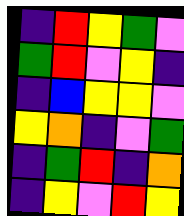[["indigo", "red", "yellow", "green", "violet"], ["green", "red", "violet", "yellow", "indigo"], ["indigo", "blue", "yellow", "yellow", "violet"], ["yellow", "orange", "indigo", "violet", "green"], ["indigo", "green", "red", "indigo", "orange"], ["indigo", "yellow", "violet", "red", "yellow"]]